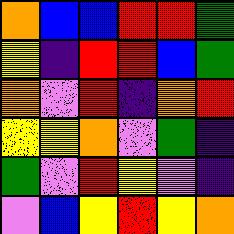[["orange", "blue", "blue", "red", "red", "green"], ["yellow", "indigo", "red", "red", "blue", "green"], ["orange", "violet", "red", "indigo", "orange", "red"], ["yellow", "yellow", "orange", "violet", "green", "indigo"], ["green", "violet", "red", "yellow", "violet", "indigo"], ["violet", "blue", "yellow", "red", "yellow", "orange"]]